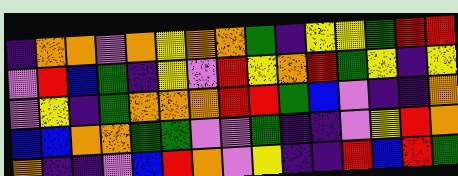[["indigo", "orange", "orange", "violet", "orange", "yellow", "orange", "orange", "green", "indigo", "yellow", "yellow", "green", "red", "red"], ["violet", "red", "blue", "green", "indigo", "yellow", "violet", "red", "yellow", "orange", "red", "green", "yellow", "indigo", "yellow"], ["violet", "yellow", "indigo", "green", "orange", "orange", "orange", "red", "red", "green", "blue", "violet", "indigo", "indigo", "orange"], ["blue", "blue", "orange", "orange", "green", "green", "violet", "violet", "green", "indigo", "indigo", "violet", "yellow", "red", "orange"], ["orange", "indigo", "indigo", "violet", "blue", "red", "orange", "violet", "yellow", "indigo", "indigo", "red", "blue", "red", "green"]]